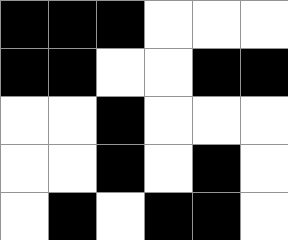[["black", "black", "black", "white", "white", "white"], ["black", "black", "white", "white", "black", "black"], ["white", "white", "black", "white", "white", "white"], ["white", "white", "black", "white", "black", "white"], ["white", "black", "white", "black", "black", "white"]]